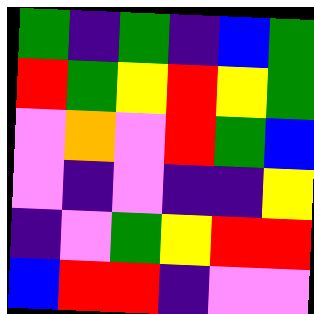[["green", "indigo", "green", "indigo", "blue", "green"], ["red", "green", "yellow", "red", "yellow", "green"], ["violet", "orange", "violet", "red", "green", "blue"], ["violet", "indigo", "violet", "indigo", "indigo", "yellow"], ["indigo", "violet", "green", "yellow", "red", "red"], ["blue", "red", "red", "indigo", "violet", "violet"]]